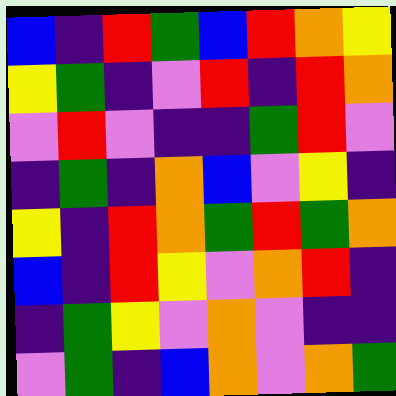[["blue", "indigo", "red", "green", "blue", "red", "orange", "yellow"], ["yellow", "green", "indigo", "violet", "red", "indigo", "red", "orange"], ["violet", "red", "violet", "indigo", "indigo", "green", "red", "violet"], ["indigo", "green", "indigo", "orange", "blue", "violet", "yellow", "indigo"], ["yellow", "indigo", "red", "orange", "green", "red", "green", "orange"], ["blue", "indigo", "red", "yellow", "violet", "orange", "red", "indigo"], ["indigo", "green", "yellow", "violet", "orange", "violet", "indigo", "indigo"], ["violet", "green", "indigo", "blue", "orange", "violet", "orange", "green"]]